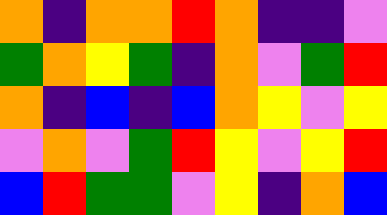[["orange", "indigo", "orange", "orange", "red", "orange", "indigo", "indigo", "violet"], ["green", "orange", "yellow", "green", "indigo", "orange", "violet", "green", "red"], ["orange", "indigo", "blue", "indigo", "blue", "orange", "yellow", "violet", "yellow"], ["violet", "orange", "violet", "green", "red", "yellow", "violet", "yellow", "red"], ["blue", "red", "green", "green", "violet", "yellow", "indigo", "orange", "blue"]]